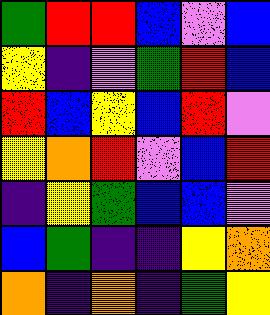[["green", "red", "red", "blue", "violet", "blue"], ["yellow", "indigo", "violet", "green", "red", "blue"], ["red", "blue", "yellow", "blue", "red", "violet"], ["yellow", "orange", "red", "violet", "blue", "red"], ["indigo", "yellow", "green", "blue", "blue", "violet"], ["blue", "green", "indigo", "indigo", "yellow", "orange"], ["orange", "indigo", "orange", "indigo", "green", "yellow"]]